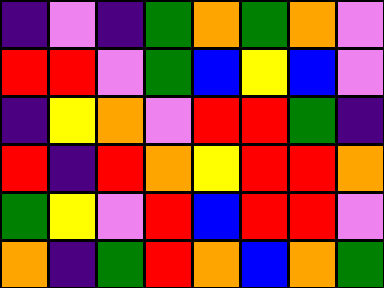[["indigo", "violet", "indigo", "green", "orange", "green", "orange", "violet"], ["red", "red", "violet", "green", "blue", "yellow", "blue", "violet"], ["indigo", "yellow", "orange", "violet", "red", "red", "green", "indigo"], ["red", "indigo", "red", "orange", "yellow", "red", "red", "orange"], ["green", "yellow", "violet", "red", "blue", "red", "red", "violet"], ["orange", "indigo", "green", "red", "orange", "blue", "orange", "green"]]